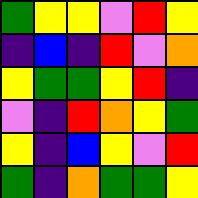[["green", "yellow", "yellow", "violet", "red", "yellow"], ["indigo", "blue", "indigo", "red", "violet", "orange"], ["yellow", "green", "green", "yellow", "red", "indigo"], ["violet", "indigo", "red", "orange", "yellow", "green"], ["yellow", "indigo", "blue", "yellow", "violet", "red"], ["green", "indigo", "orange", "green", "green", "yellow"]]